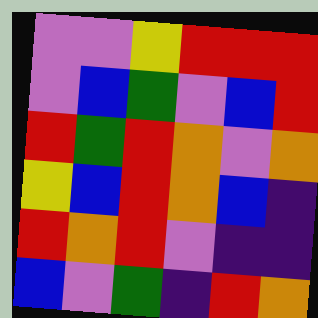[["violet", "violet", "yellow", "red", "red", "red"], ["violet", "blue", "green", "violet", "blue", "red"], ["red", "green", "red", "orange", "violet", "orange"], ["yellow", "blue", "red", "orange", "blue", "indigo"], ["red", "orange", "red", "violet", "indigo", "indigo"], ["blue", "violet", "green", "indigo", "red", "orange"]]